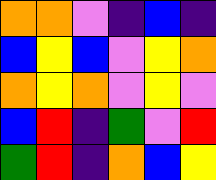[["orange", "orange", "violet", "indigo", "blue", "indigo"], ["blue", "yellow", "blue", "violet", "yellow", "orange"], ["orange", "yellow", "orange", "violet", "yellow", "violet"], ["blue", "red", "indigo", "green", "violet", "red"], ["green", "red", "indigo", "orange", "blue", "yellow"]]